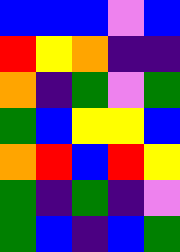[["blue", "blue", "blue", "violet", "blue"], ["red", "yellow", "orange", "indigo", "indigo"], ["orange", "indigo", "green", "violet", "green"], ["green", "blue", "yellow", "yellow", "blue"], ["orange", "red", "blue", "red", "yellow"], ["green", "indigo", "green", "indigo", "violet"], ["green", "blue", "indigo", "blue", "green"]]